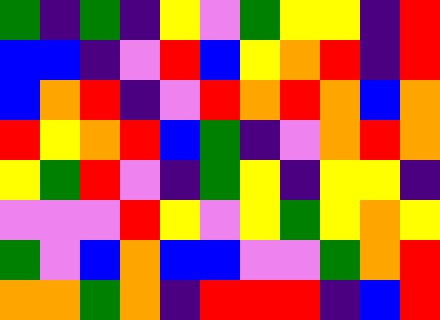[["green", "indigo", "green", "indigo", "yellow", "violet", "green", "yellow", "yellow", "indigo", "red"], ["blue", "blue", "indigo", "violet", "red", "blue", "yellow", "orange", "red", "indigo", "red"], ["blue", "orange", "red", "indigo", "violet", "red", "orange", "red", "orange", "blue", "orange"], ["red", "yellow", "orange", "red", "blue", "green", "indigo", "violet", "orange", "red", "orange"], ["yellow", "green", "red", "violet", "indigo", "green", "yellow", "indigo", "yellow", "yellow", "indigo"], ["violet", "violet", "violet", "red", "yellow", "violet", "yellow", "green", "yellow", "orange", "yellow"], ["green", "violet", "blue", "orange", "blue", "blue", "violet", "violet", "green", "orange", "red"], ["orange", "orange", "green", "orange", "indigo", "red", "red", "red", "indigo", "blue", "red"]]